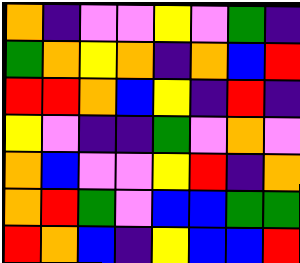[["orange", "indigo", "violet", "violet", "yellow", "violet", "green", "indigo"], ["green", "orange", "yellow", "orange", "indigo", "orange", "blue", "red"], ["red", "red", "orange", "blue", "yellow", "indigo", "red", "indigo"], ["yellow", "violet", "indigo", "indigo", "green", "violet", "orange", "violet"], ["orange", "blue", "violet", "violet", "yellow", "red", "indigo", "orange"], ["orange", "red", "green", "violet", "blue", "blue", "green", "green"], ["red", "orange", "blue", "indigo", "yellow", "blue", "blue", "red"]]